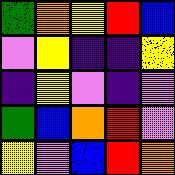[["green", "orange", "yellow", "red", "blue"], ["violet", "yellow", "indigo", "indigo", "yellow"], ["indigo", "yellow", "violet", "indigo", "violet"], ["green", "blue", "orange", "red", "violet"], ["yellow", "violet", "blue", "red", "orange"]]